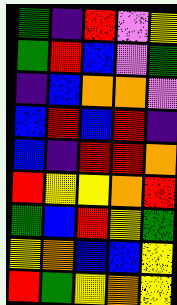[["green", "indigo", "red", "violet", "yellow"], ["green", "red", "blue", "violet", "green"], ["indigo", "blue", "orange", "orange", "violet"], ["blue", "red", "blue", "red", "indigo"], ["blue", "indigo", "red", "red", "orange"], ["red", "yellow", "yellow", "orange", "red"], ["green", "blue", "red", "yellow", "green"], ["yellow", "orange", "blue", "blue", "yellow"], ["red", "green", "yellow", "orange", "yellow"]]